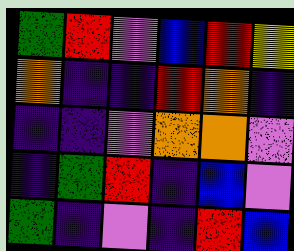[["green", "red", "violet", "blue", "red", "yellow"], ["orange", "indigo", "indigo", "red", "orange", "indigo"], ["indigo", "indigo", "violet", "orange", "orange", "violet"], ["indigo", "green", "red", "indigo", "blue", "violet"], ["green", "indigo", "violet", "indigo", "red", "blue"]]